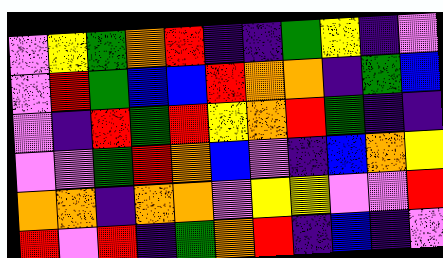[["violet", "yellow", "green", "orange", "red", "indigo", "indigo", "green", "yellow", "indigo", "violet"], ["violet", "red", "green", "blue", "blue", "red", "orange", "orange", "indigo", "green", "blue"], ["violet", "indigo", "red", "green", "red", "yellow", "orange", "red", "green", "indigo", "indigo"], ["violet", "violet", "green", "red", "orange", "blue", "violet", "indigo", "blue", "orange", "yellow"], ["orange", "orange", "indigo", "orange", "orange", "violet", "yellow", "yellow", "violet", "violet", "red"], ["red", "violet", "red", "indigo", "green", "orange", "red", "indigo", "blue", "indigo", "violet"]]